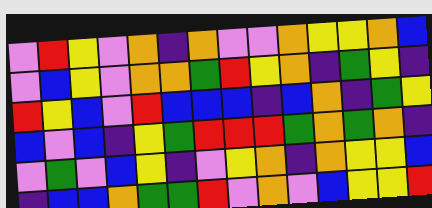[["violet", "red", "yellow", "violet", "orange", "indigo", "orange", "violet", "violet", "orange", "yellow", "yellow", "orange", "blue"], ["violet", "blue", "yellow", "violet", "orange", "orange", "green", "red", "yellow", "orange", "indigo", "green", "yellow", "indigo"], ["red", "yellow", "blue", "violet", "red", "blue", "blue", "blue", "indigo", "blue", "orange", "indigo", "green", "yellow"], ["blue", "violet", "blue", "indigo", "yellow", "green", "red", "red", "red", "green", "orange", "green", "orange", "indigo"], ["violet", "green", "violet", "blue", "yellow", "indigo", "violet", "yellow", "orange", "indigo", "orange", "yellow", "yellow", "blue"], ["indigo", "blue", "blue", "orange", "green", "green", "red", "violet", "orange", "violet", "blue", "yellow", "yellow", "red"]]